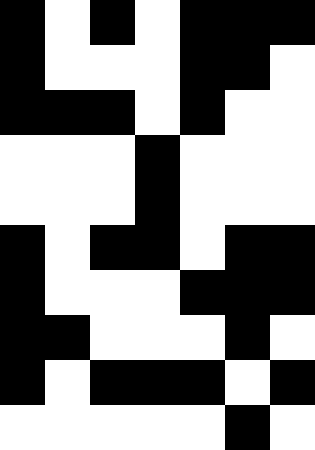[["black", "white", "black", "white", "black", "black", "black"], ["black", "white", "white", "white", "black", "black", "white"], ["black", "black", "black", "white", "black", "white", "white"], ["white", "white", "white", "black", "white", "white", "white"], ["white", "white", "white", "black", "white", "white", "white"], ["black", "white", "black", "black", "white", "black", "black"], ["black", "white", "white", "white", "black", "black", "black"], ["black", "black", "white", "white", "white", "black", "white"], ["black", "white", "black", "black", "black", "white", "black"], ["white", "white", "white", "white", "white", "black", "white"]]